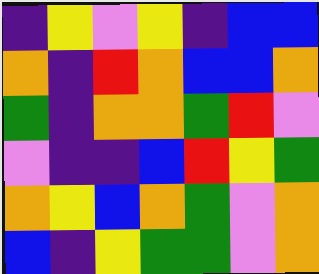[["indigo", "yellow", "violet", "yellow", "indigo", "blue", "blue"], ["orange", "indigo", "red", "orange", "blue", "blue", "orange"], ["green", "indigo", "orange", "orange", "green", "red", "violet"], ["violet", "indigo", "indigo", "blue", "red", "yellow", "green"], ["orange", "yellow", "blue", "orange", "green", "violet", "orange"], ["blue", "indigo", "yellow", "green", "green", "violet", "orange"]]